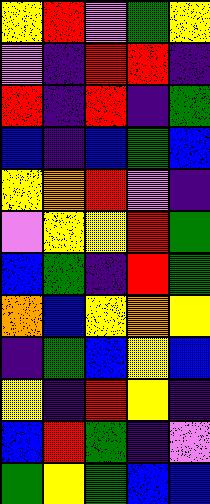[["yellow", "red", "violet", "green", "yellow"], ["violet", "indigo", "red", "red", "indigo"], ["red", "indigo", "red", "indigo", "green"], ["blue", "indigo", "blue", "green", "blue"], ["yellow", "orange", "red", "violet", "indigo"], ["violet", "yellow", "yellow", "red", "green"], ["blue", "green", "indigo", "red", "green"], ["orange", "blue", "yellow", "orange", "yellow"], ["indigo", "green", "blue", "yellow", "blue"], ["yellow", "indigo", "red", "yellow", "indigo"], ["blue", "red", "green", "indigo", "violet"], ["green", "yellow", "green", "blue", "blue"]]